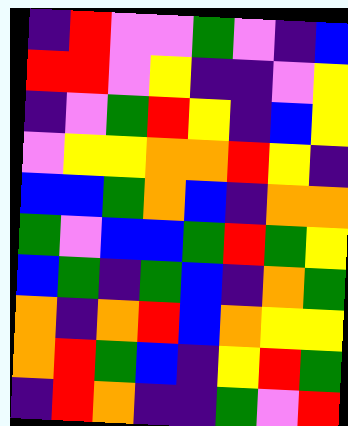[["indigo", "red", "violet", "violet", "green", "violet", "indigo", "blue"], ["red", "red", "violet", "yellow", "indigo", "indigo", "violet", "yellow"], ["indigo", "violet", "green", "red", "yellow", "indigo", "blue", "yellow"], ["violet", "yellow", "yellow", "orange", "orange", "red", "yellow", "indigo"], ["blue", "blue", "green", "orange", "blue", "indigo", "orange", "orange"], ["green", "violet", "blue", "blue", "green", "red", "green", "yellow"], ["blue", "green", "indigo", "green", "blue", "indigo", "orange", "green"], ["orange", "indigo", "orange", "red", "blue", "orange", "yellow", "yellow"], ["orange", "red", "green", "blue", "indigo", "yellow", "red", "green"], ["indigo", "red", "orange", "indigo", "indigo", "green", "violet", "red"]]